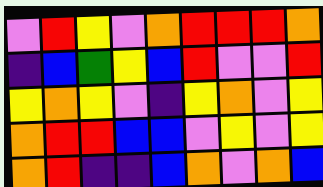[["violet", "red", "yellow", "violet", "orange", "red", "red", "red", "orange"], ["indigo", "blue", "green", "yellow", "blue", "red", "violet", "violet", "red"], ["yellow", "orange", "yellow", "violet", "indigo", "yellow", "orange", "violet", "yellow"], ["orange", "red", "red", "blue", "blue", "violet", "yellow", "violet", "yellow"], ["orange", "red", "indigo", "indigo", "blue", "orange", "violet", "orange", "blue"]]